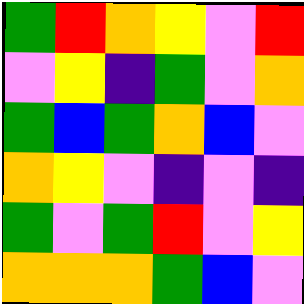[["green", "red", "orange", "yellow", "violet", "red"], ["violet", "yellow", "indigo", "green", "violet", "orange"], ["green", "blue", "green", "orange", "blue", "violet"], ["orange", "yellow", "violet", "indigo", "violet", "indigo"], ["green", "violet", "green", "red", "violet", "yellow"], ["orange", "orange", "orange", "green", "blue", "violet"]]